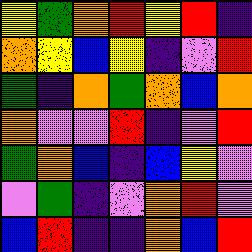[["yellow", "green", "orange", "red", "yellow", "red", "indigo"], ["orange", "yellow", "blue", "yellow", "indigo", "violet", "red"], ["green", "indigo", "orange", "green", "orange", "blue", "orange"], ["orange", "violet", "violet", "red", "indigo", "violet", "red"], ["green", "orange", "blue", "indigo", "blue", "yellow", "violet"], ["violet", "green", "indigo", "violet", "orange", "red", "violet"], ["blue", "red", "indigo", "indigo", "orange", "blue", "red"]]